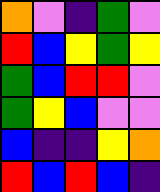[["orange", "violet", "indigo", "green", "violet"], ["red", "blue", "yellow", "green", "yellow"], ["green", "blue", "red", "red", "violet"], ["green", "yellow", "blue", "violet", "violet"], ["blue", "indigo", "indigo", "yellow", "orange"], ["red", "blue", "red", "blue", "indigo"]]